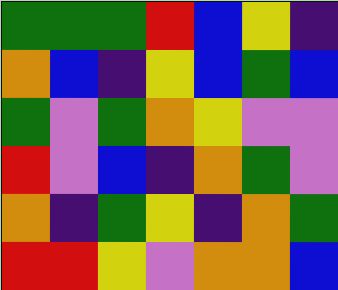[["green", "green", "green", "red", "blue", "yellow", "indigo"], ["orange", "blue", "indigo", "yellow", "blue", "green", "blue"], ["green", "violet", "green", "orange", "yellow", "violet", "violet"], ["red", "violet", "blue", "indigo", "orange", "green", "violet"], ["orange", "indigo", "green", "yellow", "indigo", "orange", "green"], ["red", "red", "yellow", "violet", "orange", "orange", "blue"]]